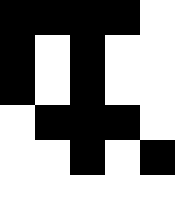[["black", "black", "black", "black", "white"], ["black", "white", "black", "white", "white"], ["black", "white", "black", "white", "white"], ["white", "black", "black", "black", "white"], ["white", "white", "black", "white", "black"], ["white", "white", "white", "white", "white"]]